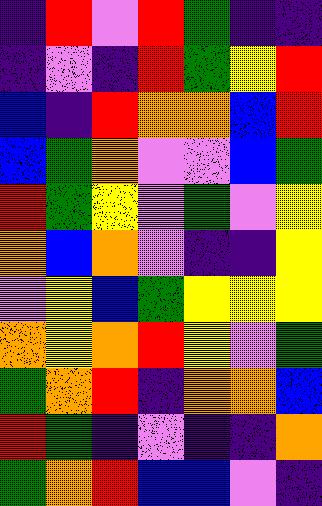[["indigo", "red", "violet", "red", "green", "indigo", "indigo"], ["indigo", "violet", "indigo", "red", "green", "yellow", "red"], ["blue", "indigo", "red", "orange", "orange", "blue", "red"], ["blue", "green", "orange", "violet", "violet", "blue", "green"], ["red", "green", "yellow", "violet", "green", "violet", "yellow"], ["orange", "blue", "orange", "violet", "indigo", "indigo", "yellow"], ["violet", "yellow", "blue", "green", "yellow", "yellow", "yellow"], ["orange", "yellow", "orange", "red", "yellow", "violet", "green"], ["green", "orange", "red", "indigo", "orange", "orange", "blue"], ["red", "green", "indigo", "violet", "indigo", "indigo", "orange"], ["green", "orange", "red", "blue", "blue", "violet", "indigo"]]